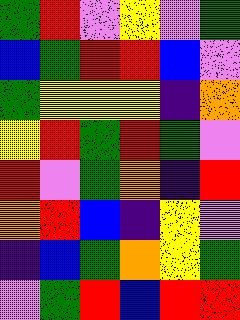[["green", "red", "violet", "yellow", "violet", "green"], ["blue", "green", "red", "red", "blue", "violet"], ["green", "yellow", "yellow", "yellow", "indigo", "orange"], ["yellow", "red", "green", "red", "green", "violet"], ["red", "violet", "green", "orange", "indigo", "red"], ["orange", "red", "blue", "indigo", "yellow", "violet"], ["indigo", "blue", "green", "orange", "yellow", "green"], ["violet", "green", "red", "blue", "red", "red"]]